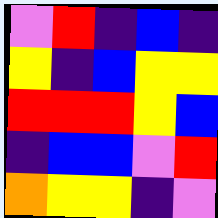[["violet", "red", "indigo", "blue", "indigo"], ["yellow", "indigo", "blue", "yellow", "yellow"], ["red", "red", "red", "yellow", "blue"], ["indigo", "blue", "blue", "violet", "red"], ["orange", "yellow", "yellow", "indigo", "violet"]]